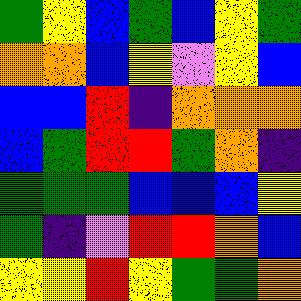[["green", "yellow", "blue", "green", "blue", "yellow", "green"], ["orange", "orange", "blue", "yellow", "violet", "yellow", "blue"], ["blue", "blue", "red", "indigo", "orange", "orange", "orange"], ["blue", "green", "red", "red", "green", "orange", "indigo"], ["green", "green", "green", "blue", "blue", "blue", "yellow"], ["green", "indigo", "violet", "red", "red", "orange", "blue"], ["yellow", "yellow", "red", "yellow", "green", "green", "orange"]]